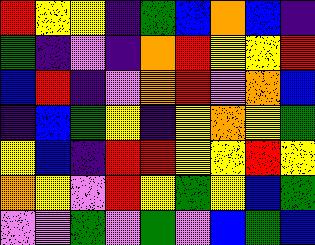[["red", "yellow", "yellow", "indigo", "green", "blue", "orange", "blue", "indigo"], ["green", "indigo", "violet", "indigo", "orange", "red", "yellow", "yellow", "red"], ["blue", "red", "indigo", "violet", "orange", "red", "violet", "orange", "blue"], ["indigo", "blue", "green", "yellow", "indigo", "yellow", "orange", "yellow", "green"], ["yellow", "blue", "indigo", "red", "red", "yellow", "yellow", "red", "yellow"], ["orange", "yellow", "violet", "red", "yellow", "green", "yellow", "blue", "green"], ["violet", "violet", "green", "violet", "green", "violet", "blue", "green", "blue"]]